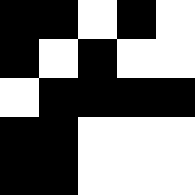[["black", "black", "white", "black", "white"], ["black", "white", "black", "white", "white"], ["white", "black", "black", "black", "black"], ["black", "black", "white", "white", "white"], ["black", "black", "white", "white", "white"]]